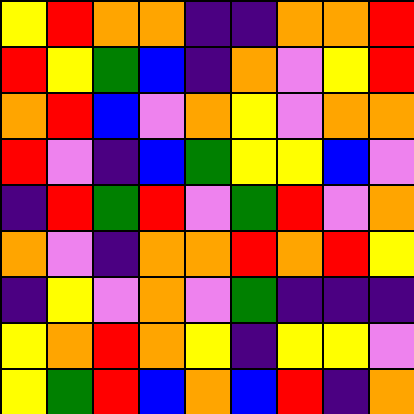[["yellow", "red", "orange", "orange", "indigo", "indigo", "orange", "orange", "red"], ["red", "yellow", "green", "blue", "indigo", "orange", "violet", "yellow", "red"], ["orange", "red", "blue", "violet", "orange", "yellow", "violet", "orange", "orange"], ["red", "violet", "indigo", "blue", "green", "yellow", "yellow", "blue", "violet"], ["indigo", "red", "green", "red", "violet", "green", "red", "violet", "orange"], ["orange", "violet", "indigo", "orange", "orange", "red", "orange", "red", "yellow"], ["indigo", "yellow", "violet", "orange", "violet", "green", "indigo", "indigo", "indigo"], ["yellow", "orange", "red", "orange", "yellow", "indigo", "yellow", "yellow", "violet"], ["yellow", "green", "red", "blue", "orange", "blue", "red", "indigo", "orange"]]